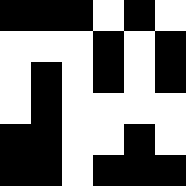[["black", "black", "black", "white", "black", "white"], ["white", "white", "white", "black", "white", "black"], ["white", "black", "white", "black", "white", "black"], ["white", "black", "white", "white", "white", "white"], ["black", "black", "white", "white", "black", "white"], ["black", "black", "white", "black", "black", "black"]]